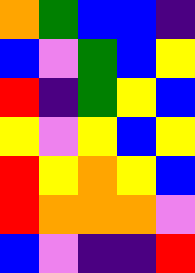[["orange", "green", "blue", "blue", "indigo"], ["blue", "violet", "green", "blue", "yellow"], ["red", "indigo", "green", "yellow", "blue"], ["yellow", "violet", "yellow", "blue", "yellow"], ["red", "yellow", "orange", "yellow", "blue"], ["red", "orange", "orange", "orange", "violet"], ["blue", "violet", "indigo", "indigo", "red"]]